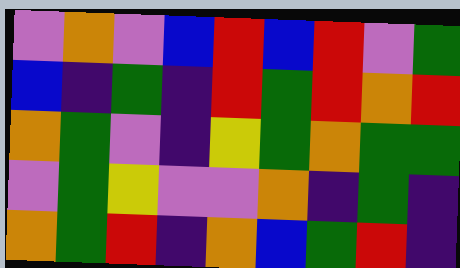[["violet", "orange", "violet", "blue", "red", "blue", "red", "violet", "green"], ["blue", "indigo", "green", "indigo", "red", "green", "red", "orange", "red"], ["orange", "green", "violet", "indigo", "yellow", "green", "orange", "green", "green"], ["violet", "green", "yellow", "violet", "violet", "orange", "indigo", "green", "indigo"], ["orange", "green", "red", "indigo", "orange", "blue", "green", "red", "indigo"]]